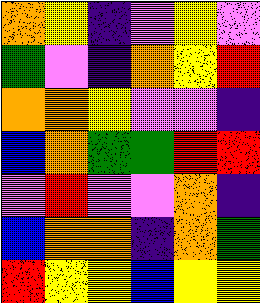[["orange", "yellow", "indigo", "violet", "yellow", "violet"], ["green", "violet", "indigo", "orange", "yellow", "red"], ["orange", "orange", "yellow", "violet", "violet", "indigo"], ["blue", "orange", "green", "green", "red", "red"], ["violet", "red", "violet", "violet", "orange", "indigo"], ["blue", "orange", "orange", "indigo", "orange", "green"], ["red", "yellow", "yellow", "blue", "yellow", "yellow"]]